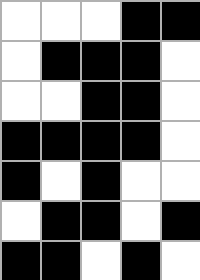[["white", "white", "white", "black", "black"], ["white", "black", "black", "black", "white"], ["white", "white", "black", "black", "white"], ["black", "black", "black", "black", "white"], ["black", "white", "black", "white", "white"], ["white", "black", "black", "white", "black"], ["black", "black", "white", "black", "white"]]